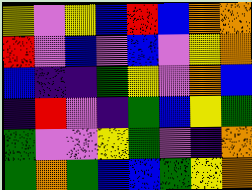[["yellow", "violet", "yellow", "blue", "red", "blue", "orange", "orange"], ["red", "violet", "blue", "violet", "blue", "violet", "yellow", "orange"], ["blue", "indigo", "indigo", "green", "yellow", "violet", "orange", "blue"], ["indigo", "red", "violet", "indigo", "green", "blue", "yellow", "green"], ["green", "violet", "violet", "yellow", "green", "violet", "indigo", "orange"], ["green", "orange", "green", "blue", "blue", "green", "yellow", "orange"]]